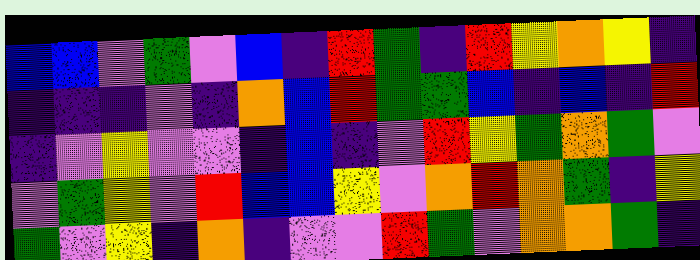[["blue", "blue", "violet", "green", "violet", "blue", "indigo", "red", "green", "indigo", "red", "yellow", "orange", "yellow", "indigo"], ["indigo", "indigo", "indigo", "violet", "indigo", "orange", "blue", "red", "green", "green", "blue", "indigo", "blue", "indigo", "red"], ["indigo", "violet", "yellow", "violet", "violet", "indigo", "blue", "indigo", "violet", "red", "yellow", "green", "orange", "green", "violet"], ["violet", "green", "yellow", "violet", "red", "blue", "blue", "yellow", "violet", "orange", "red", "orange", "green", "indigo", "yellow"], ["green", "violet", "yellow", "indigo", "orange", "indigo", "violet", "violet", "red", "green", "violet", "orange", "orange", "green", "indigo"]]